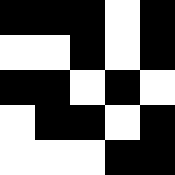[["black", "black", "black", "white", "black"], ["white", "white", "black", "white", "black"], ["black", "black", "white", "black", "white"], ["white", "black", "black", "white", "black"], ["white", "white", "white", "black", "black"]]